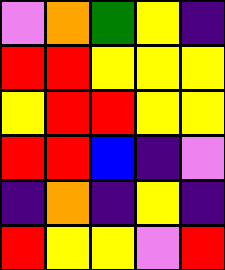[["violet", "orange", "green", "yellow", "indigo"], ["red", "red", "yellow", "yellow", "yellow"], ["yellow", "red", "red", "yellow", "yellow"], ["red", "red", "blue", "indigo", "violet"], ["indigo", "orange", "indigo", "yellow", "indigo"], ["red", "yellow", "yellow", "violet", "red"]]